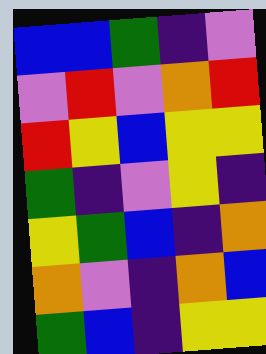[["blue", "blue", "green", "indigo", "violet"], ["violet", "red", "violet", "orange", "red"], ["red", "yellow", "blue", "yellow", "yellow"], ["green", "indigo", "violet", "yellow", "indigo"], ["yellow", "green", "blue", "indigo", "orange"], ["orange", "violet", "indigo", "orange", "blue"], ["green", "blue", "indigo", "yellow", "yellow"]]